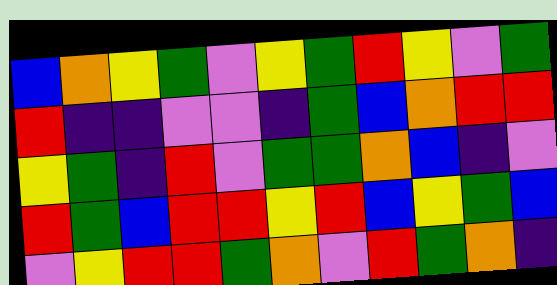[["blue", "orange", "yellow", "green", "violet", "yellow", "green", "red", "yellow", "violet", "green"], ["red", "indigo", "indigo", "violet", "violet", "indigo", "green", "blue", "orange", "red", "red"], ["yellow", "green", "indigo", "red", "violet", "green", "green", "orange", "blue", "indigo", "violet"], ["red", "green", "blue", "red", "red", "yellow", "red", "blue", "yellow", "green", "blue"], ["violet", "yellow", "red", "red", "green", "orange", "violet", "red", "green", "orange", "indigo"]]